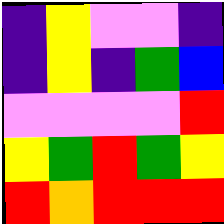[["indigo", "yellow", "violet", "violet", "indigo"], ["indigo", "yellow", "indigo", "green", "blue"], ["violet", "violet", "violet", "violet", "red"], ["yellow", "green", "red", "green", "yellow"], ["red", "orange", "red", "red", "red"]]